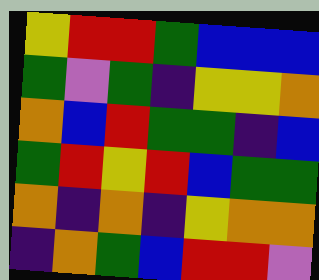[["yellow", "red", "red", "green", "blue", "blue", "blue"], ["green", "violet", "green", "indigo", "yellow", "yellow", "orange"], ["orange", "blue", "red", "green", "green", "indigo", "blue"], ["green", "red", "yellow", "red", "blue", "green", "green"], ["orange", "indigo", "orange", "indigo", "yellow", "orange", "orange"], ["indigo", "orange", "green", "blue", "red", "red", "violet"]]